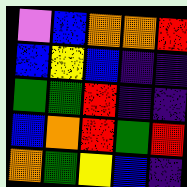[["violet", "blue", "orange", "orange", "red"], ["blue", "yellow", "blue", "indigo", "indigo"], ["green", "green", "red", "indigo", "indigo"], ["blue", "orange", "red", "green", "red"], ["orange", "green", "yellow", "blue", "indigo"]]